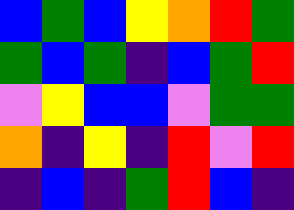[["blue", "green", "blue", "yellow", "orange", "red", "green"], ["green", "blue", "green", "indigo", "blue", "green", "red"], ["violet", "yellow", "blue", "blue", "violet", "green", "green"], ["orange", "indigo", "yellow", "indigo", "red", "violet", "red"], ["indigo", "blue", "indigo", "green", "red", "blue", "indigo"]]